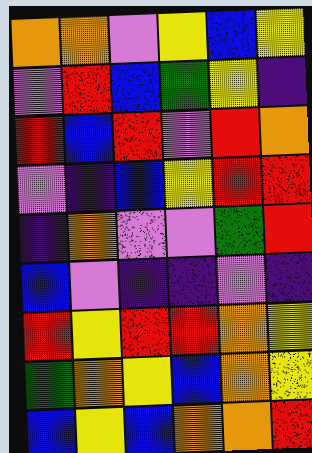[["orange", "orange", "violet", "yellow", "blue", "yellow"], ["violet", "red", "blue", "green", "yellow", "indigo"], ["red", "blue", "red", "violet", "red", "orange"], ["violet", "indigo", "blue", "yellow", "red", "red"], ["indigo", "orange", "violet", "violet", "green", "red"], ["blue", "violet", "indigo", "indigo", "violet", "indigo"], ["red", "yellow", "red", "red", "orange", "yellow"], ["green", "orange", "yellow", "blue", "orange", "yellow"], ["blue", "yellow", "blue", "orange", "orange", "red"]]